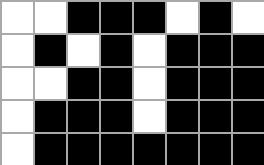[["white", "white", "black", "black", "black", "white", "black", "white"], ["white", "black", "white", "black", "white", "black", "black", "black"], ["white", "white", "black", "black", "white", "black", "black", "black"], ["white", "black", "black", "black", "white", "black", "black", "black"], ["white", "black", "black", "black", "black", "black", "black", "black"]]